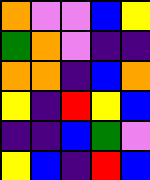[["orange", "violet", "violet", "blue", "yellow"], ["green", "orange", "violet", "indigo", "indigo"], ["orange", "orange", "indigo", "blue", "orange"], ["yellow", "indigo", "red", "yellow", "blue"], ["indigo", "indigo", "blue", "green", "violet"], ["yellow", "blue", "indigo", "red", "blue"]]